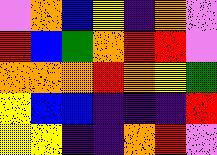[["violet", "orange", "blue", "yellow", "indigo", "orange", "violet"], ["red", "blue", "green", "orange", "red", "red", "violet"], ["orange", "orange", "orange", "red", "orange", "yellow", "green"], ["yellow", "blue", "blue", "indigo", "indigo", "indigo", "red"], ["yellow", "yellow", "indigo", "indigo", "orange", "red", "violet"]]